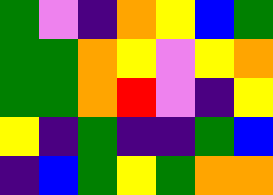[["green", "violet", "indigo", "orange", "yellow", "blue", "green"], ["green", "green", "orange", "yellow", "violet", "yellow", "orange"], ["green", "green", "orange", "red", "violet", "indigo", "yellow"], ["yellow", "indigo", "green", "indigo", "indigo", "green", "blue"], ["indigo", "blue", "green", "yellow", "green", "orange", "orange"]]